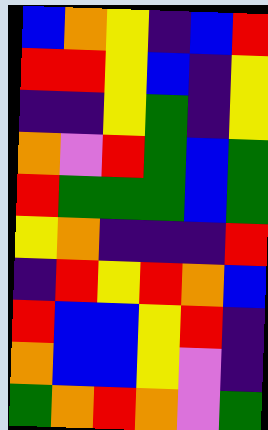[["blue", "orange", "yellow", "indigo", "blue", "red"], ["red", "red", "yellow", "blue", "indigo", "yellow"], ["indigo", "indigo", "yellow", "green", "indigo", "yellow"], ["orange", "violet", "red", "green", "blue", "green"], ["red", "green", "green", "green", "blue", "green"], ["yellow", "orange", "indigo", "indigo", "indigo", "red"], ["indigo", "red", "yellow", "red", "orange", "blue"], ["red", "blue", "blue", "yellow", "red", "indigo"], ["orange", "blue", "blue", "yellow", "violet", "indigo"], ["green", "orange", "red", "orange", "violet", "green"]]